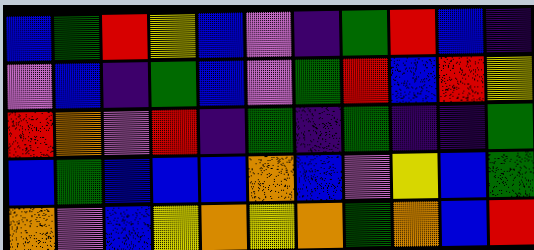[["blue", "green", "red", "yellow", "blue", "violet", "indigo", "green", "red", "blue", "indigo"], ["violet", "blue", "indigo", "green", "blue", "violet", "green", "red", "blue", "red", "yellow"], ["red", "orange", "violet", "red", "indigo", "green", "indigo", "green", "indigo", "indigo", "green"], ["blue", "green", "blue", "blue", "blue", "orange", "blue", "violet", "yellow", "blue", "green"], ["orange", "violet", "blue", "yellow", "orange", "yellow", "orange", "green", "orange", "blue", "red"]]